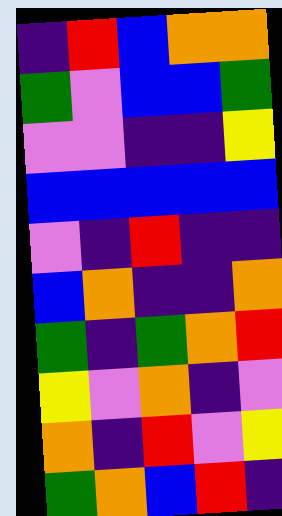[["indigo", "red", "blue", "orange", "orange"], ["green", "violet", "blue", "blue", "green"], ["violet", "violet", "indigo", "indigo", "yellow"], ["blue", "blue", "blue", "blue", "blue"], ["violet", "indigo", "red", "indigo", "indigo"], ["blue", "orange", "indigo", "indigo", "orange"], ["green", "indigo", "green", "orange", "red"], ["yellow", "violet", "orange", "indigo", "violet"], ["orange", "indigo", "red", "violet", "yellow"], ["green", "orange", "blue", "red", "indigo"]]